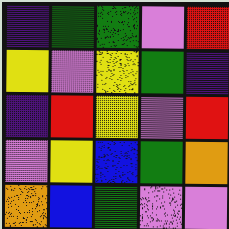[["indigo", "green", "green", "violet", "red"], ["yellow", "violet", "yellow", "green", "indigo"], ["indigo", "red", "yellow", "violet", "red"], ["violet", "yellow", "blue", "green", "orange"], ["orange", "blue", "green", "violet", "violet"]]